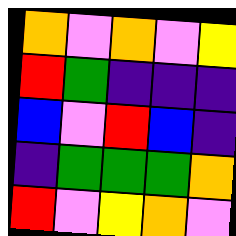[["orange", "violet", "orange", "violet", "yellow"], ["red", "green", "indigo", "indigo", "indigo"], ["blue", "violet", "red", "blue", "indigo"], ["indigo", "green", "green", "green", "orange"], ["red", "violet", "yellow", "orange", "violet"]]